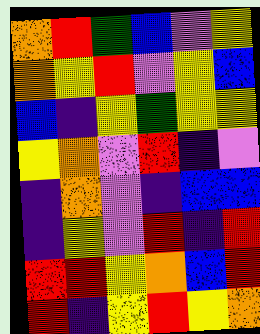[["orange", "red", "green", "blue", "violet", "yellow"], ["orange", "yellow", "red", "violet", "yellow", "blue"], ["blue", "indigo", "yellow", "green", "yellow", "yellow"], ["yellow", "orange", "violet", "red", "indigo", "violet"], ["indigo", "orange", "violet", "indigo", "blue", "blue"], ["indigo", "yellow", "violet", "red", "indigo", "red"], ["red", "red", "yellow", "orange", "blue", "red"], ["red", "indigo", "yellow", "red", "yellow", "orange"]]